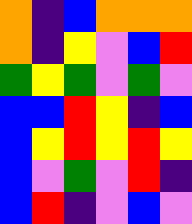[["orange", "indigo", "blue", "orange", "orange", "orange"], ["orange", "indigo", "yellow", "violet", "blue", "red"], ["green", "yellow", "green", "violet", "green", "violet"], ["blue", "blue", "red", "yellow", "indigo", "blue"], ["blue", "yellow", "red", "yellow", "red", "yellow"], ["blue", "violet", "green", "violet", "red", "indigo"], ["blue", "red", "indigo", "violet", "blue", "violet"]]